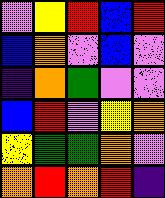[["violet", "yellow", "red", "blue", "red"], ["blue", "orange", "violet", "blue", "violet"], ["indigo", "orange", "green", "violet", "violet"], ["blue", "red", "violet", "yellow", "orange"], ["yellow", "green", "green", "orange", "violet"], ["orange", "red", "orange", "red", "indigo"]]